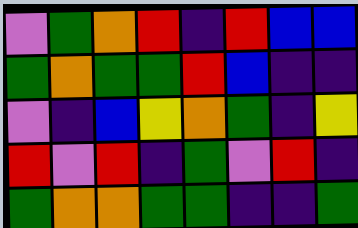[["violet", "green", "orange", "red", "indigo", "red", "blue", "blue"], ["green", "orange", "green", "green", "red", "blue", "indigo", "indigo"], ["violet", "indigo", "blue", "yellow", "orange", "green", "indigo", "yellow"], ["red", "violet", "red", "indigo", "green", "violet", "red", "indigo"], ["green", "orange", "orange", "green", "green", "indigo", "indigo", "green"]]